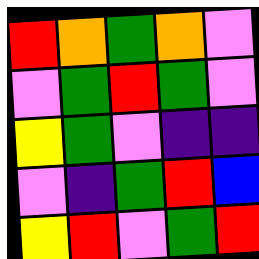[["red", "orange", "green", "orange", "violet"], ["violet", "green", "red", "green", "violet"], ["yellow", "green", "violet", "indigo", "indigo"], ["violet", "indigo", "green", "red", "blue"], ["yellow", "red", "violet", "green", "red"]]